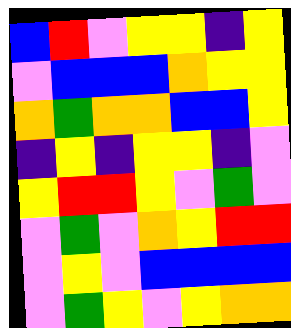[["blue", "red", "violet", "yellow", "yellow", "indigo", "yellow"], ["violet", "blue", "blue", "blue", "orange", "yellow", "yellow"], ["orange", "green", "orange", "orange", "blue", "blue", "yellow"], ["indigo", "yellow", "indigo", "yellow", "yellow", "indigo", "violet"], ["yellow", "red", "red", "yellow", "violet", "green", "violet"], ["violet", "green", "violet", "orange", "yellow", "red", "red"], ["violet", "yellow", "violet", "blue", "blue", "blue", "blue"], ["violet", "green", "yellow", "violet", "yellow", "orange", "orange"]]